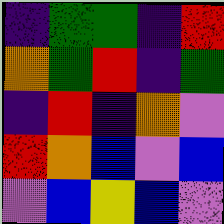[["indigo", "green", "green", "indigo", "red"], ["orange", "green", "red", "indigo", "green"], ["indigo", "red", "indigo", "orange", "violet"], ["red", "orange", "blue", "violet", "blue"], ["violet", "blue", "yellow", "blue", "violet"]]